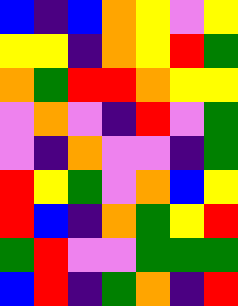[["blue", "indigo", "blue", "orange", "yellow", "violet", "yellow"], ["yellow", "yellow", "indigo", "orange", "yellow", "red", "green"], ["orange", "green", "red", "red", "orange", "yellow", "yellow"], ["violet", "orange", "violet", "indigo", "red", "violet", "green"], ["violet", "indigo", "orange", "violet", "violet", "indigo", "green"], ["red", "yellow", "green", "violet", "orange", "blue", "yellow"], ["red", "blue", "indigo", "orange", "green", "yellow", "red"], ["green", "red", "violet", "violet", "green", "green", "green"], ["blue", "red", "indigo", "green", "orange", "indigo", "red"]]